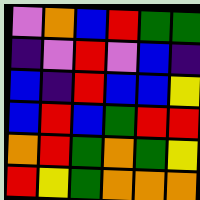[["violet", "orange", "blue", "red", "green", "green"], ["indigo", "violet", "red", "violet", "blue", "indigo"], ["blue", "indigo", "red", "blue", "blue", "yellow"], ["blue", "red", "blue", "green", "red", "red"], ["orange", "red", "green", "orange", "green", "yellow"], ["red", "yellow", "green", "orange", "orange", "orange"]]